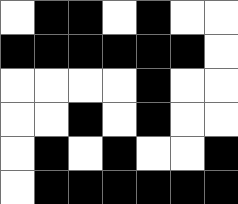[["white", "black", "black", "white", "black", "white", "white"], ["black", "black", "black", "black", "black", "black", "white"], ["white", "white", "white", "white", "black", "white", "white"], ["white", "white", "black", "white", "black", "white", "white"], ["white", "black", "white", "black", "white", "white", "black"], ["white", "black", "black", "black", "black", "black", "black"]]